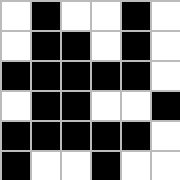[["white", "black", "white", "white", "black", "white"], ["white", "black", "black", "white", "black", "white"], ["black", "black", "black", "black", "black", "white"], ["white", "black", "black", "white", "white", "black"], ["black", "black", "black", "black", "black", "white"], ["black", "white", "white", "black", "white", "white"]]